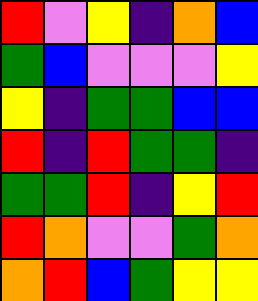[["red", "violet", "yellow", "indigo", "orange", "blue"], ["green", "blue", "violet", "violet", "violet", "yellow"], ["yellow", "indigo", "green", "green", "blue", "blue"], ["red", "indigo", "red", "green", "green", "indigo"], ["green", "green", "red", "indigo", "yellow", "red"], ["red", "orange", "violet", "violet", "green", "orange"], ["orange", "red", "blue", "green", "yellow", "yellow"]]